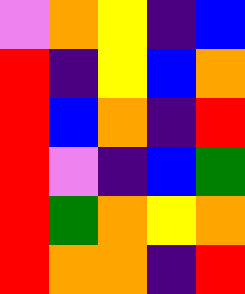[["violet", "orange", "yellow", "indigo", "blue"], ["red", "indigo", "yellow", "blue", "orange"], ["red", "blue", "orange", "indigo", "red"], ["red", "violet", "indigo", "blue", "green"], ["red", "green", "orange", "yellow", "orange"], ["red", "orange", "orange", "indigo", "red"]]